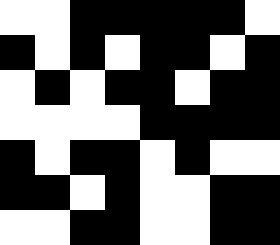[["white", "white", "black", "black", "black", "black", "black", "white"], ["black", "white", "black", "white", "black", "black", "white", "black"], ["white", "black", "white", "black", "black", "white", "black", "black"], ["white", "white", "white", "white", "black", "black", "black", "black"], ["black", "white", "black", "black", "white", "black", "white", "white"], ["black", "black", "white", "black", "white", "white", "black", "black"], ["white", "white", "black", "black", "white", "white", "black", "black"]]